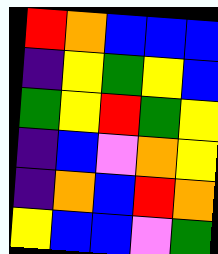[["red", "orange", "blue", "blue", "blue"], ["indigo", "yellow", "green", "yellow", "blue"], ["green", "yellow", "red", "green", "yellow"], ["indigo", "blue", "violet", "orange", "yellow"], ["indigo", "orange", "blue", "red", "orange"], ["yellow", "blue", "blue", "violet", "green"]]